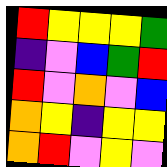[["red", "yellow", "yellow", "yellow", "green"], ["indigo", "violet", "blue", "green", "red"], ["red", "violet", "orange", "violet", "blue"], ["orange", "yellow", "indigo", "yellow", "yellow"], ["orange", "red", "violet", "yellow", "violet"]]